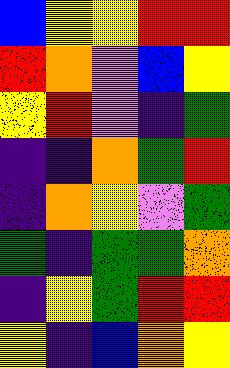[["blue", "yellow", "yellow", "red", "red"], ["red", "orange", "violet", "blue", "yellow"], ["yellow", "red", "violet", "indigo", "green"], ["indigo", "indigo", "orange", "green", "red"], ["indigo", "orange", "yellow", "violet", "green"], ["green", "indigo", "green", "green", "orange"], ["indigo", "yellow", "green", "red", "red"], ["yellow", "indigo", "blue", "orange", "yellow"]]